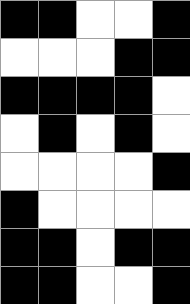[["black", "black", "white", "white", "black"], ["white", "white", "white", "black", "black"], ["black", "black", "black", "black", "white"], ["white", "black", "white", "black", "white"], ["white", "white", "white", "white", "black"], ["black", "white", "white", "white", "white"], ["black", "black", "white", "black", "black"], ["black", "black", "white", "white", "black"]]